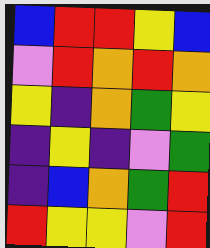[["blue", "red", "red", "yellow", "blue"], ["violet", "red", "orange", "red", "orange"], ["yellow", "indigo", "orange", "green", "yellow"], ["indigo", "yellow", "indigo", "violet", "green"], ["indigo", "blue", "orange", "green", "red"], ["red", "yellow", "yellow", "violet", "red"]]